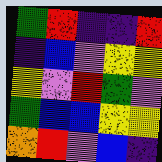[["green", "red", "indigo", "indigo", "red"], ["indigo", "blue", "violet", "yellow", "yellow"], ["yellow", "violet", "red", "green", "violet"], ["green", "blue", "blue", "yellow", "yellow"], ["orange", "red", "violet", "blue", "indigo"]]